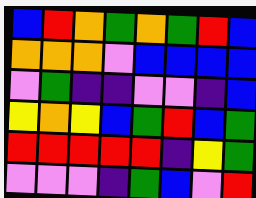[["blue", "red", "orange", "green", "orange", "green", "red", "blue"], ["orange", "orange", "orange", "violet", "blue", "blue", "blue", "blue"], ["violet", "green", "indigo", "indigo", "violet", "violet", "indigo", "blue"], ["yellow", "orange", "yellow", "blue", "green", "red", "blue", "green"], ["red", "red", "red", "red", "red", "indigo", "yellow", "green"], ["violet", "violet", "violet", "indigo", "green", "blue", "violet", "red"]]